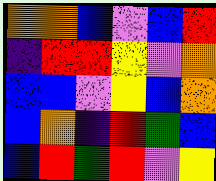[["orange", "orange", "blue", "violet", "blue", "red"], ["indigo", "red", "red", "yellow", "violet", "orange"], ["blue", "blue", "violet", "yellow", "blue", "orange"], ["blue", "orange", "indigo", "red", "green", "blue"], ["blue", "red", "green", "red", "violet", "yellow"]]